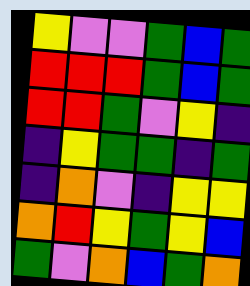[["yellow", "violet", "violet", "green", "blue", "green"], ["red", "red", "red", "green", "blue", "green"], ["red", "red", "green", "violet", "yellow", "indigo"], ["indigo", "yellow", "green", "green", "indigo", "green"], ["indigo", "orange", "violet", "indigo", "yellow", "yellow"], ["orange", "red", "yellow", "green", "yellow", "blue"], ["green", "violet", "orange", "blue", "green", "orange"]]